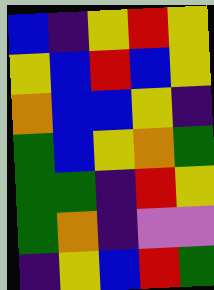[["blue", "indigo", "yellow", "red", "yellow"], ["yellow", "blue", "red", "blue", "yellow"], ["orange", "blue", "blue", "yellow", "indigo"], ["green", "blue", "yellow", "orange", "green"], ["green", "green", "indigo", "red", "yellow"], ["green", "orange", "indigo", "violet", "violet"], ["indigo", "yellow", "blue", "red", "green"]]